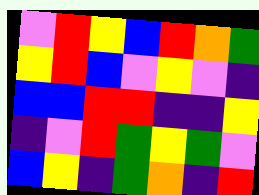[["violet", "red", "yellow", "blue", "red", "orange", "green"], ["yellow", "red", "blue", "violet", "yellow", "violet", "indigo"], ["blue", "blue", "red", "red", "indigo", "indigo", "yellow"], ["indigo", "violet", "red", "green", "yellow", "green", "violet"], ["blue", "yellow", "indigo", "green", "orange", "indigo", "red"]]